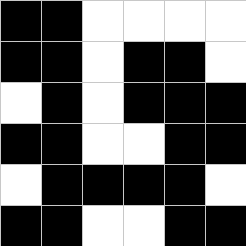[["black", "black", "white", "white", "white", "white"], ["black", "black", "white", "black", "black", "white"], ["white", "black", "white", "black", "black", "black"], ["black", "black", "white", "white", "black", "black"], ["white", "black", "black", "black", "black", "white"], ["black", "black", "white", "white", "black", "black"]]